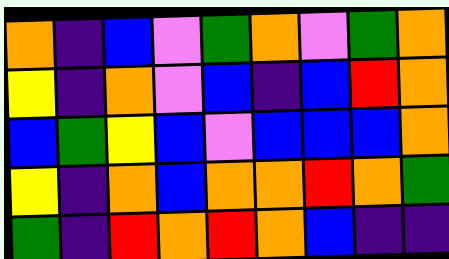[["orange", "indigo", "blue", "violet", "green", "orange", "violet", "green", "orange"], ["yellow", "indigo", "orange", "violet", "blue", "indigo", "blue", "red", "orange"], ["blue", "green", "yellow", "blue", "violet", "blue", "blue", "blue", "orange"], ["yellow", "indigo", "orange", "blue", "orange", "orange", "red", "orange", "green"], ["green", "indigo", "red", "orange", "red", "orange", "blue", "indigo", "indigo"]]